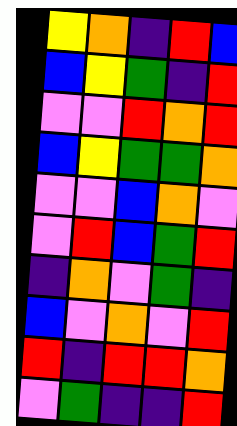[["yellow", "orange", "indigo", "red", "blue"], ["blue", "yellow", "green", "indigo", "red"], ["violet", "violet", "red", "orange", "red"], ["blue", "yellow", "green", "green", "orange"], ["violet", "violet", "blue", "orange", "violet"], ["violet", "red", "blue", "green", "red"], ["indigo", "orange", "violet", "green", "indigo"], ["blue", "violet", "orange", "violet", "red"], ["red", "indigo", "red", "red", "orange"], ["violet", "green", "indigo", "indigo", "red"]]